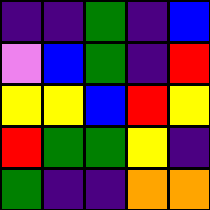[["indigo", "indigo", "green", "indigo", "blue"], ["violet", "blue", "green", "indigo", "red"], ["yellow", "yellow", "blue", "red", "yellow"], ["red", "green", "green", "yellow", "indigo"], ["green", "indigo", "indigo", "orange", "orange"]]